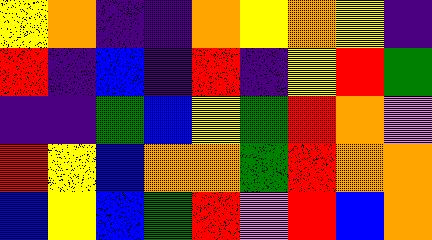[["yellow", "orange", "indigo", "indigo", "orange", "yellow", "orange", "yellow", "indigo"], ["red", "indigo", "blue", "indigo", "red", "indigo", "yellow", "red", "green"], ["indigo", "indigo", "green", "blue", "yellow", "green", "red", "orange", "violet"], ["red", "yellow", "blue", "orange", "orange", "green", "red", "orange", "orange"], ["blue", "yellow", "blue", "green", "red", "violet", "red", "blue", "orange"]]